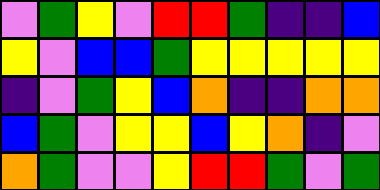[["violet", "green", "yellow", "violet", "red", "red", "green", "indigo", "indigo", "blue"], ["yellow", "violet", "blue", "blue", "green", "yellow", "yellow", "yellow", "yellow", "yellow"], ["indigo", "violet", "green", "yellow", "blue", "orange", "indigo", "indigo", "orange", "orange"], ["blue", "green", "violet", "yellow", "yellow", "blue", "yellow", "orange", "indigo", "violet"], ["orange", "green", "violet", "violet", "yellow", "red", "red", "green", "violet", "green"]]